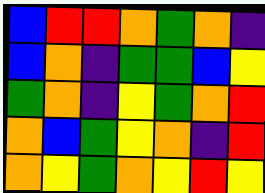[["blue", "red", "red", "orange", "green", "orange", "indigo"], ["blue", "orange", "indigo", "green", "green", "blue", "yellow"], ["green", "orange", "indigo", "yellow", "green", "orange", "red"], ["orange", "blue", "green", "yellow", "orange", "indigo", "red"], ["orange", "yellow", "green", "orange", "yellow", "red", "yellow"]]